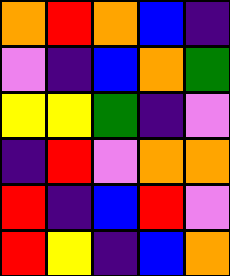[["orange", "red", "orange", "blue", "indigo"], ["violet", "indigo", "blue", "orange", "green"], ["yellow", "yellow", "green", "indigo", "violet"], ["indigo", "red", "violet", "orange", "orange"], ["red", "indigo", "blue", "red", "violet"], ["red", "yellow", "indigo", "blue", "orange"]]